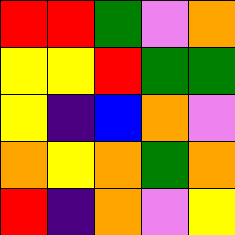[["red", "red", "green", "violet", "orange"], ["yellow", "yellow", "red", "green", "green"], ["yellow", "indigo", "blue", "orange", "violet"], ["orange", "yellow", "orange", "green", "orange"], ["red", "indigo", "orange", "violet", "yellow"]]